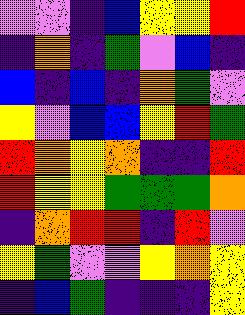[["violet", "violet", "indigo", "blue", "yellow", "yellow", "red"], ["indigo", "orange", "indigo", "green", "violet", "blue", "indigo"], ["blue", "indigo", "blue", "indigo", "orange", "green", "violet"], ["yellow", "violet", "blue", "blue", "yellow", "red", "green"], ["red", "orange", "yellow", "orange", "indigo", "indigo", "red"], ["red", "yellow", "yellow", "green", "green", "green", "orange"], ["indigo", "orange", "red", "red", "indigo", "red", "violet"], ["yellow", "green", "violet", "violet", "yellow", "orange", "yellow"], ["indigo", "blue", "green", "indigo", "indigo", "indigo", "yellow"]]